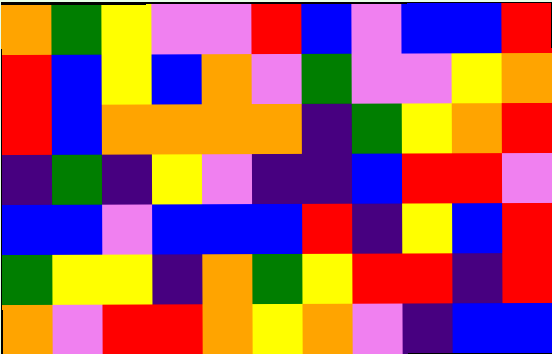[["orange", "green", "yellow", "violet", "violet", "red", "blue", "violet", "blue", "blue", "red"], ["red", "blue", "yellow", "blue", "orange", "violet", "green", "violet", "violet", "yellow", "orange"], ["red", "blue", "orange", "orange", "orange", "orange", "indigo", "green", "yellow", "orange", "red"], ["indigo", "green", "indigo", "yellow", "violet", "indigo", "indigo", "blue", "red", "red", "violet"], ["blue", "blue", "violet", "blue", "blue", "blue", "red", "indigo", "yellow", "blue", "red"], ["green", "yellow", "yellow", "indigo", "orange", "green", "yellow", "red", "red", "indigo", "red"], ["orange", "violet", "red", "red", "orange", "yellow", "orange", "violet", "indigo", "blue", "blue"]]